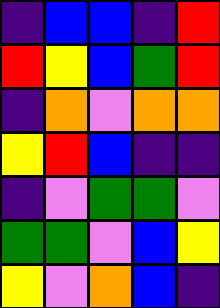[["indigo", "blue", "blue", "indigo", "red"], ["red", "yellow", "blue", "green", "red"], ["indigo", "orange", "violet", "orange", "orange"], ["yellow", "red", "blue", "indigo", "indigo"], ["indigo", "violet", "green", "green", "violet"], ["green", "green", "violet", "blue", "yellow"], ["yellow", "violet", "orange", "blue", "indigo"]]